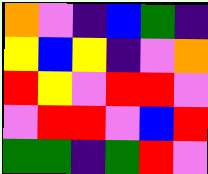[["orange", "violet", "indigo", "blue", "green", "indigo"], ["yellow", "blue", "yellow", "indigo", "violet", "orange"], ["red", "yellow", "violet", "red", "red", "violet"], ["violet", "red", "red", "violet", "blue", "red"], ["green", "green", "indigo", "green", "red", "violet"]]